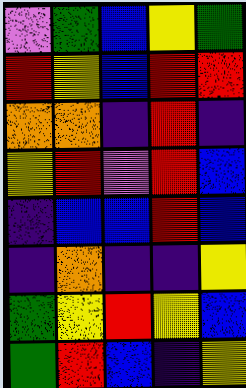[["violet", "green", "blue", "yellow", "green"], ["red", "yellow", "blue", "red", "red"], ["orange", "orange", "indigo", "red", "indigo"], ["yellow", "red", "violet", "red", "blue"], ["indigo", "blue", "blue", "red", "blue"], ["indigo", "orange", "indigo", "indigo", "yellow"], ["green", "yellow", "red", "yellow", "blue"], ["green", "red", "blue", "indigo", "yellow"]]